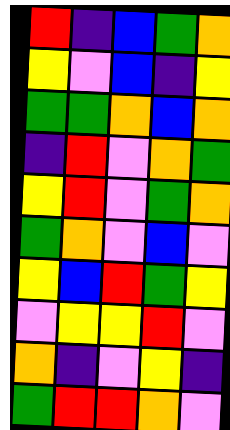[["red", "indigo", "blue", "green", "orange"], ["yellow", "violet", "blue", "indigo", "yellow"], ["green", "green", "orange", "blue", "orange"], ["indigo", "red", "violet", "orange", "green"], ["yellow", "red", "violet", "green", "orange"], ["green", "orange", "violet", "blue", "violet"], ["yellow", "blue", "red", "green", "yellow"], ["violet", "yellow", "yellow", "red", "violet"], ["orange", "indigo", "violet", "yellow", "indigo"], ["green", "red", "red", "orange", "violet"]]